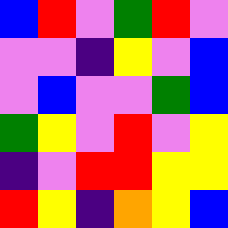[["blue", "red", "violet", "green", "red", "violet"], ["violet", "violet", "indigo", "yellow", "violet", "blue"], ["violet", "blue", "violet", "violet", "green", "blue"], ["green", "yellow", "violet", "red", "violet", "yellow"], ["indigo", "violet", "red", "red", "yellow", "yellow"], ["red", "yellow", "indigo", "orange", "yellow", "blue"]]